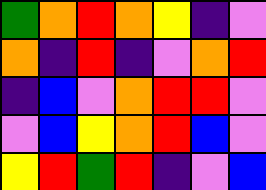[["green", "orange", "red", "orange", "yellow", "indigo", "violet"], ["orange", "indigo", "red", "indigo", "violet", "orange", "red"], ["indigo", "blue", "violet", "orange", "red", "red", "violet"], ["violet", "blue", "yellow", "orange", "red", "blue", "violet"], ["yellow", "red", "green", "red", "indigo", "violet", "blue"]]